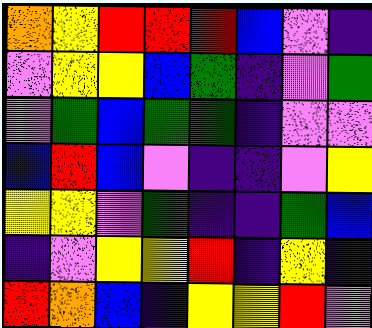[["orange", "yellow", "red", "red", "red", "blue", "violet", "indigo"], ["violet", "yellow", "yellow", "blue", "green", "indigo", "violet", "green"], ["violet", "green", "blue", "green", "green", "indigo", "violet", "violet"], ["blue", "red", "blue", "violet", "indigo", "indigo", "violet", "yellow"], ["yellow", "yellow", "violet", "green", "indigo", "indigo", "green", "blue"], ["indigo", "violet", "yellow", "yellow", "red", "indigo", "yellow", "indigo"], ["red", "orange", "blue", "indigo", "yellow", "yellow", "red", "violet"]]